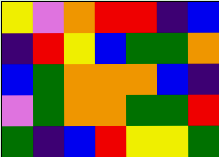[["yellow", "violet", "orange", "red", "red", "indigo", "blue"], ["indigo", "red", "yellow", "blue", "green", "green", "orange"], ["blue", "green", "orange", "orange", "orange", "blue", "indigo"], ["violet", "green", "orange", "orange", "green", "green", "red"], ["green", "indigo", "blue", "red", "yellow", "yellow", "green"]]